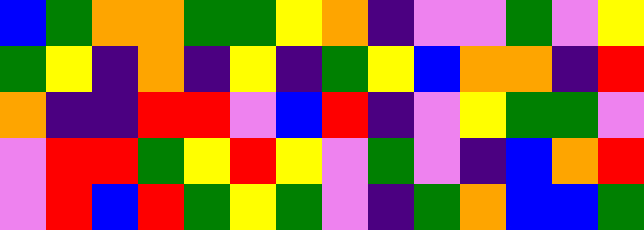[["blue", "green", "orange", "orange", "green", "green", "yellow", "orange", "indigo", "violet", "violet", "green", "violet", "yellow"], ["green", "yellow", "indigo", "orange", "indigo", "yellow", "indigo", "green", "yellow", "blue", "orange", "orange", "indigo", "red"], ["orange", "indigo", "indigo", "red", "red", "violet", "blue", "red", "indigo", "violet", "yellow", "green", "green", "violet"], ["violet", "red", "red", "green", "yellow", "red", "yellow", "violet", "green", "violet", "indigo", "blue", "orange", "red"], ["violet", "red", "blue", "red", "green", "yellow", "green", "violet", "indigo", "green", "orange", "blue", "blue", "green"]]